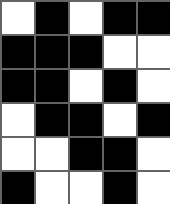[["white", "black", "white", "black", "black"], ["black", "black", "black", "white", "white"], ["black", "black", "white", "black", "white"], ["white", "black", "black", "white", "black"], ["white", "white", "black", "black", "white"], ["black", "white", "white", "black", "white"]]